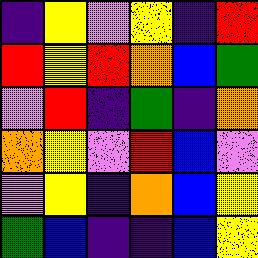[["indigo", "yellow", "violet", "yellow", "indigo", "red"], ["red", "yellow", "red", "orange", "blue", "green"], ["violet", "red", "indigo", "green", "indigo", "orange"], ["orange", "yellow", "violet", "red", "blue", "violet"], ["violet", "yellow", "indigo", "orange", "blue", "yellow"], ["green", "blue", "indigo", "indigo", "blue", "yellow"]]